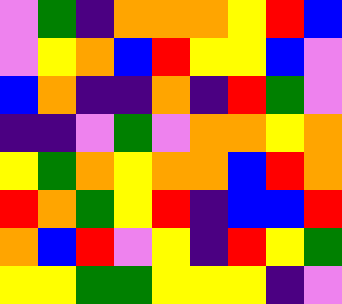[["violet", "green", "indigo", "orange", "orange", "orange", "yellow", "red", "blue"], ["violet", "yellow", "orange", "blue", "red", "yellow", "yellow", "blue", "violet"], ["blue", "orange", "indigo", "indigo", "orange", "indigo", "red", "green", "violet"], ["indigo", "indigo", "violet", "green", "violet", "orange", "orange", "yellow", "orange"], ["yellow", "green", "orange", "yellow", "orange", "orange", "blue", "red", "orange"], ["red", "orange", "green", "yellow", "red", "indigo", "blue", "blue", "red"], ["orange", "blue", "red", "violet", "yellow", "indigo", "red", "yellow", "green"], ["yellow", "yellow", "green", "green", "yellow", "yellow", "yellow", "indigo", "violet"]]